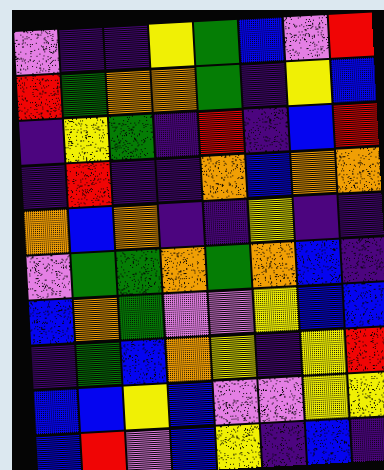[["violet", "indigo", "indigo", "yellow", "green", "blue", "violet", "red"], ["red", "green", "orange", "orange", "green", "indigo", "yellow", "blue"], ["indigo", "yellow", "green", "indigo", "red", "indigo", "blue", "red"], ["indigo", "red", "indigo", "indigo", "orange", "blue", "orange", "orange"], ["orange", "blue", "orange", "indigo", "indigo", "yellow", "indigo", "indigo"], ["violet", "green", "green", "orange", "green", "orange", "blue", "indigo"], ["blue", "orange", "green", "violet", "violet", "yellow", "blue", "blue"], ["indigo", "green", "blue", "orange", "yellow", "indigo", "yellow", "red"], ["blue", "blue", "yellow", "blue", "violet", "violet", "yellow", "yellow"], ["blue", "red", "violet", "blue", "yellow", "indigo", "blue", "indigo"]]